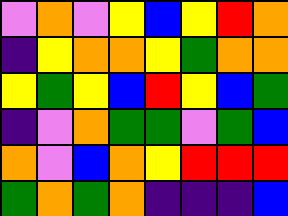[["violet", "orange", "violet", "yellow", "blue", "yellow", "red", "orange"], ["indigo", "yellow", "orange", "orange", "yellow", "green", "orange", "orange"], ["yellow", "green", "yellow", "blue", "red", "yellow", "blue", "green"], ["indigo", "violet", "orange", "green", "green", "violet", "green", "blue"], ["orange", "violet", "blue", "orange", "yellow", "red", "red", "red"], ["green", "orange", "green", "orange", "indigo", "indigo", "indigo", "blue"]]